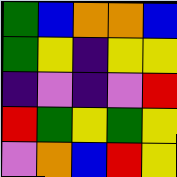[["green", "blue", "orange", "orange", "blue"], ["green", "yellow", "indigo", "yellow", "yellow"], ["indigo", "violet", "indigo", "violet", "red"], ["red", "green", "yellow", "green", "yellow"], ["violet", "orange", "blue", "red", "yellow"]]